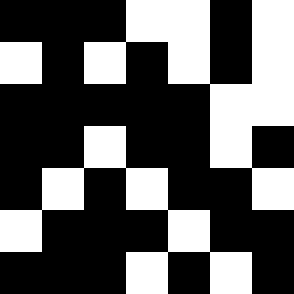[["black", "black", "black", "white", "white", "black", "white"], ["white", "black", "white", "black", "white", "black", "white"], ["black", "black", "black", "black", "black", "white", "white"], ["black", "black", "white", "black", "black", "white", "black"], ["black", "white", "black", "white", "black", "black", "white"], ["white", "black", "black", "black", "white", "black", "black"], ["black", "black", "black", "white", "black", "white", "black"]]